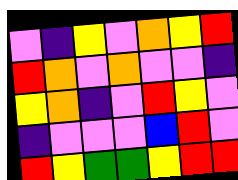[["violet", "indigo", "yellow", "violet", "orange", "yellow", "red"], ["red", "orange", "violet", "orange", "violet", "violet", "indigo"], ["yellow", "orange", "indigo", "violet", "red", "yellow", "violet"], ["indigo", "violet", "violet", "violet", "blue", "red", "violet"], ["red", "yellow", "green", "green", "yellow", "red", "red"]]